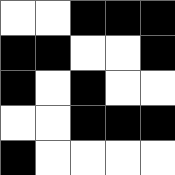[["white", "white", "black", "black", "black"], ["black", "black", "white", "white", "black"], ["black", "white", "black", "white", "white"], ["white", "white", "black", "black", "black"], ["black", "white", "white", "white", "white"]]